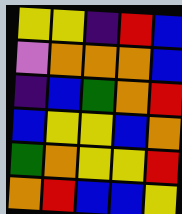[["yellow", "yellow", "indigo", "red", "blue"], ["violet", "orange", "orange", "orange", "blue"], ["indigo", "blue", "green", "orange", "red"], ["blue", "yellow", "yellow", "blue", "orange"], ["green", "orange", "yellow", "yellow", "red"], ["orange", "red", "blue", "blue", "yellow"]]